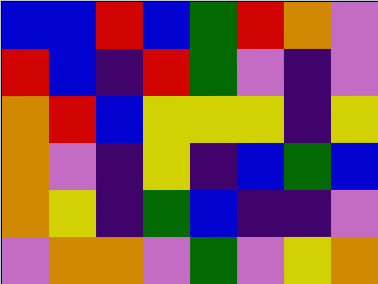[["blue", "blue", "red", "blue", "green", "red", "orange", "violet"], ["red", "blue", "indigo", "red", "green", "violet", "indigo", "violet"], ["orange", "red", "blue", "yellow", "yellow", "yellow", "indigo", "yellow"], ["orange", "violet", "indigo", "yellow", "indigo", "blue", "green", "blue"], ["orange", "yellow", "indigo", "green", "blue", "indigo", "indigo", "violet"], ["violet", "orange", "orange", "violet", "green", "violet", "yellow", "orange"]]